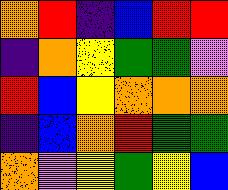[["orange", "red", "indigo", "blue", "red", "red"], ["indigo", "orange", "yellow", "green", "green", "violet"], ["red", "blue", "yellow", "orange", "orange", "orange"], ["indigo", "blue", "orange", "red", "green", "green"], ["orange", "violet", "yellow", "green", "yellow", "blue"]]